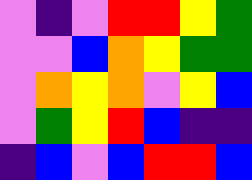[["violet", "indigo", "violet", "red", "red", "yellow", "green"], ["violet", "violet", "blue", "orange", "yellow", "green", "green"], ["violet", "orange", "yellow", "orange", "violet", "yellow", "blue"], ["violet", "green", "yellow", "red", "blue", "indigo", "indigo"], ["indigo", "blue", "violet", "blue", "red", "red", "blue"]]